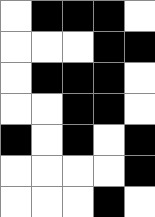[["white", "black", "black", "black", "white"], ["white", "white", "white", "black", "black"], ["white", "black", "black", "black", "white"], ["white", "white", "black", "black", "white"], ["black", "white", "black", "white", "black"], ["white", "white", "white", "white", "black"], ["white", "white", "white", "black", "white"]]